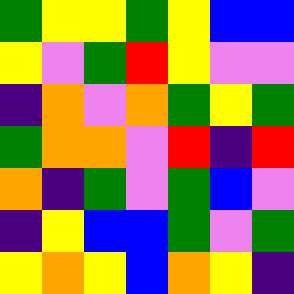[["green", "yellow", "yellow", "green", "yellow", "blue", "blue"], ["yellow", "violet", "green", "red", "yellow", "violet", "violet"], ["indigo", "orange", "violet", "orange", "green", "yellow", "green"], ["green", "orange", "orange", "violet", "red", "indigo", "red"], ["orange", "indigo", "green", "violet", "green", "blue", "violet"], ["indigo", "yellow", "blue", "blue", "green", "violet", "green"], ["yellow", "orange", "yellow", "blue", "orange", "yellow", "indigo"]]